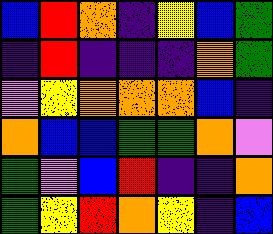[["blue", "red", "orange", "indigo", "yellow", "blue", "green"], ["indigo", "red", "indigo", "indigo", "indigo", "orange", "green"], ["violet", "yellow", "orange", "orange", "orange", "blue", "indigo"], ["orange", "blue", "blue", "green", "green", "orange", "violet"], ["green", "violet", "blue", "red", "indigo", "indigo", "orange"], ["green", "yellow", "red", "orange", "yellow", "indigo", "blue"]]